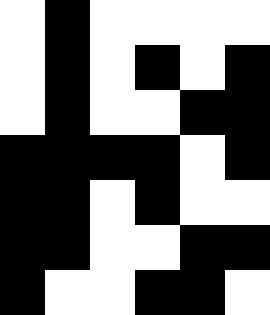[["white", "black", "white", "white", "white", "white"], ["white", "black", "white", "black", "white", "black"], ["white", "black", "white", "white", "black", "black"], ["black", "black", "black", "black", "white", "black"], ["black", "black", "white", "black", "white", "white"], ["black", "black", "white", "white", "black", "black"], ["black", "white", "white", "black", "black", "white"]]